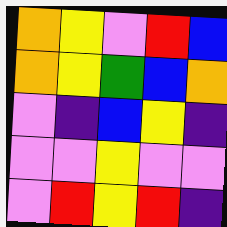[["orange", "yellow", "violet", "red", "blue"], ["orange", "yellow", "green", "blue", "orange"], ["violet", "indigo", "blue", "yellow", "indigo"], ["violet", "violet", "yellow", "violet", "violet"], ["violet", "red", "yellow", "red", "indigo"]]